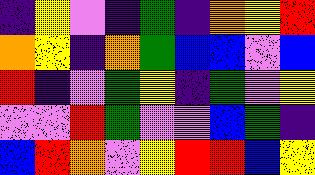[["indigo", "yellow", "violet", "indigo", "green", "indigo", "orange", "yellow", "red"], ["orange", "yellow", "indigo", "orange", "green", "blue", "blue", "violet", "blue"], ["red", "indigo", "violet", "green", "yellow", "indigo", "green", "violet", "yellow"], ["violet", "violet", "red", "green", "violet", "violet", "blue", "green", "indigo"], ["blue", "red", "orange", "violet", "yellow", "red", "red", "blue", "yellow"]]